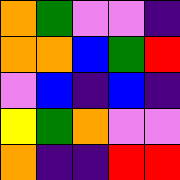[["orange", "green", "violet", "violet", "indigo"], ["orange", "orange", "blue", "green", "red"], ["violet", "blue", "indigo", "blue", "indigo"], ["yellow", "green", "orange", "violet", "violet"], ["orange", "indigo", "indigo", "red", "red"]]